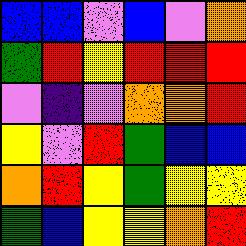[["blue", "blue", "violet", "blue", "violet", "orange"], ["green", "red", "yellow", "red", "red", "red"], ["violet", "indigo", "violet", "orange", "orange", "red"], ["yellow", "violet", "red", "green", "blue", "blue"], ["orange", "red", "yellow", "green", "yellow", "yellow"], ["green", "blue", "yellow", "yellow", "orange", "red"]]